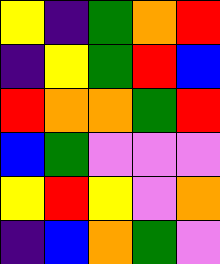[["yellow", "indigo", "green", "orange", "red"], ["indigo", "yellow", "green", "red", "blue"], ["red", "orange", "orange", "green", "red"], ["blue", "green", "violet", "violet", "violet"], ["yellow", "red", "yellow", "violet", "orange"], ["indigo", "blue", "orange", "green", "violet"]]